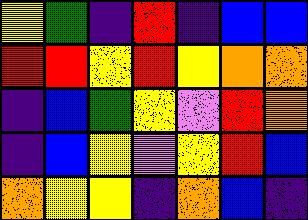[["yellow", "green", "indigo", "red", "indigo", "blue", "blue"], ["red", "red", "yellow", "red", "yellow", "orange", "orange"], ["indigo", "blue", "green", "yellow", "violet", "red", "orange"], ["indigo", "blue", "yellow", "violet", "yellow", "red", "blue"], ["orange", "yellow", "yellow", "indigo", "orange", "blue", "indigo"]]